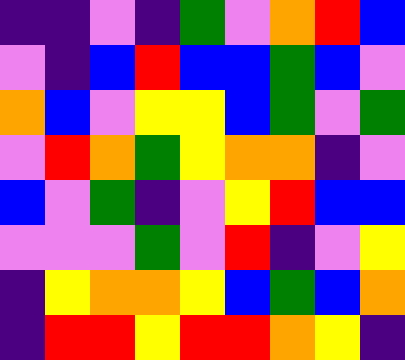[["indigo", "indigo", "violet", "indigo", "green", "violet", "orange", "red", "blue"], ["violet", "indigo", "blue", "red", "blue", "blue", "green", "blue", "violet"], ["orange", "blue", "violet", "yellow", "yellow", "blue", "green", "violet", "green"], ["violet", "red", "orange", "green", "yellow", "orange", "orange", "indigo", "violet"], ["blue", "violet", "green", "indigo", "violet", "yellow", "red", "blue", "blue"], ["violet", "violet", "violet", "green", "violet", "red", "indigo", "violet", "yellow"], ["indigo", "yellow", "orange", "orange", "yellow", "blue", "green", "blue", "orange"], ["indigo", "red", "red", "yellow", "red", "red", "orange", "yellow", "indigo"]]